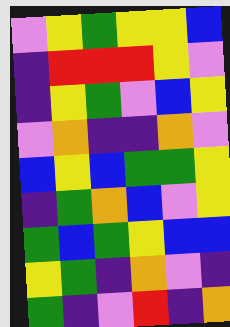[["violet", "yellow", "green", "yellow", "yellow", "blue"], ["indigo", "red", "red", "red", "yellow", "violet"], ["indigo", "yellow", "green", "violet", "blue", "yellow"], ["violet", "orange", "indigo", "indigo", "orange", "violet"], ["blue", "yellow", "blue", "green", "green", "yellow"], ["indigo", "green", "orange", "blue", "violet", "yellow"], ["green", "blue", "green", "yellow", "blue", "blue"], ["yellow", "green", "indigo", "orange", "violet", "indigo"], ["green", "indigo", "violet", "red", "indigo", "orange"]]